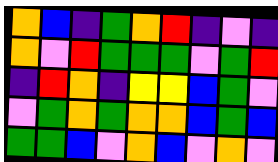[["orange", "blue", "indigo", "green", "orange", "red", "indigo", "violet", "indigo"], ["orange", "violet", "red", "green", "green", "green", "violet", "green", "red"], ["indigo", "red", "orange", "indigo", "yellow", "yellow", "blue", "green", "violet"], ["violet", "green", "orange", "green", "orange", "orange", "blue", "green", "blue"], ["green", "green", "blue", "violet", "orange", "blue", "violet", "orange", "violet"]]